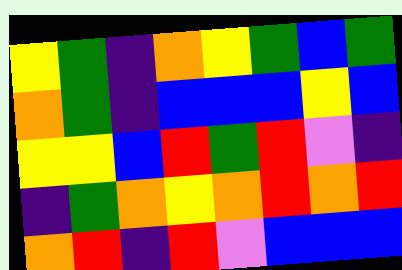[["yellow", "green", "indigo", "orange", "yellow", "green", "blue", "green"], ["orange", "green", "indigo", "blue", "blue", "blue", "yellow", "blue"], ["yellow", "yellow", "blue", "red", "green", "red", "violet", "indigo"], ["indigo", "green", "orange", "yellow", "orange", "red", "orange", "red"], ["orange", "red", "indigo", "red", "violet", "blue", "blue", "blue"]]